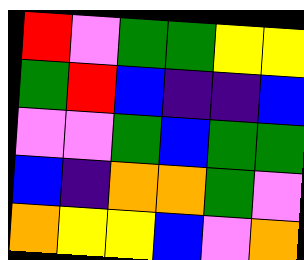[["red", "violet", "green", "green", "yellow", "yellow"], ["green", "red", "blue", "indigo", "indigo", "blue"], ["violet", "violet", "green", "blue", "green", "green"], ["blue", "indigo", "orange", "orange", "green", "violet"], ["orange", "yellow", "yellow", "blue", "violet", "orange"]]